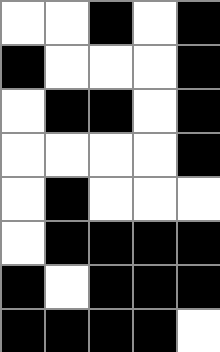[["white", "white", "black", "white", "black"], ["black", "white", "white", "white", "black"], ["white", "black", "black", "white", "black"], ["white", "white", "white", "white", "black"], ["white", "black", "white", "white", "white"], ["white", "black", "black", "black", "black"], ["black", "white", "black", "black", "black"], ["black", "black", "black", "black", "white"]]